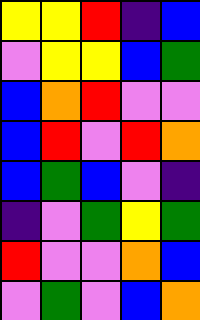[["yellow", "yellow", "red", "indigo", "blue"], ["violet", "yellow", "yellow", "blue", "green"], ["blue", "orange", "red", "violet", "violet"], ["blue", "red", "violet", "red", "orange"], ["blue", "green", "blue", "violet", "indigo"], ["indigo", "violet", "green", "yellow", "green"], ["red", "violet", "violet", "orange", "blue"], ["violet", "green", "violet", "blue", "orange"]]